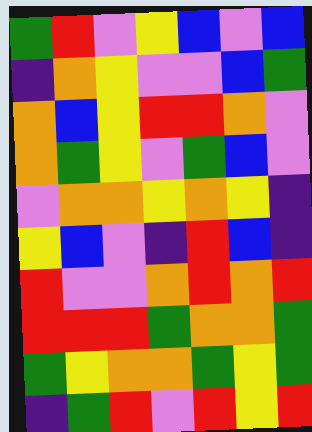[["green", "red", "violet", "yellow", "blue", "violet", "blue"], ["indigo", "orange", "yellow", "violet", "violet", "blue", "green"], ["orange", "blue", "yellow", "red", "red", "orange", "violet"], ["orange", "green", "yellow", "violet", "green", "blue", "violet"], ["violet", "orange", "orange", "yellow", "orange", "yellow", "indigo"], ["yellow", "blue", "violet", "indigo", "red", "blue", "indigo"], ["red", "violet", "violet", "orange", "red", "orange", "red"], ["red", "red", "red", "green", "orange", "orange", "green"], ["green", "yellow", "orange", "orange", "green", "yellow", "green"], ["indigo", "green", "red", "violet", "red", "yellow", "red"]]